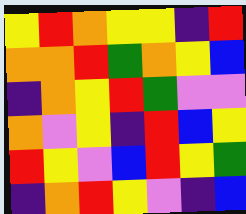[["yellow", "red", "orange", "yellow", "yellow", "indigo", "red"], ["orange", "orange", "red", "green", "orange", "yellow", "blue"], ["indigo", "orange", "yellow", "red", "green", "violet", "violet"], ["orange", "violet", "yellow", "indigo", "red", "blue", "yellow"], ["red", "yellow", "violet", "blue", "red", "yellow", "green"], ["indigo", "orange", "red", "yellow", "violet", "indigo", "blue"]]